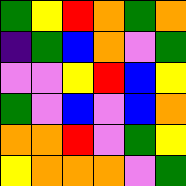[["green", "yellow", "red", "orange", "green", "orange"], ["indigo", "green", "blue", "orange", "violet", "green"], ["violet", "violet", "yellow", "red", "blue", "yellow"], ["green", "violet", "blue", "violet", "blue", "orange"], ["orange", "orange", "red", "violet", "green", "yellow"], ["yellow", "orange", "orange", "orange", "violet", "green"]]